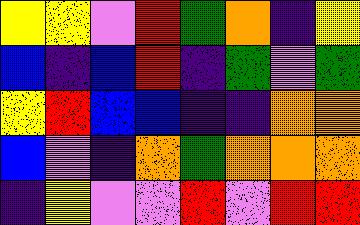[["yellow", "yellow", "violet", "red", "green", "orange", "indigo", "yellow"], ["blue", "indigo", "blue", "red", "indigo", "green", "violet", "green"], ["yellow", "red", "blue", "blue", "indigo", "indigo", "orange", "orange"], ["blue", "violet", "indigo", "orange", "green", "orange", "orange", "orange"], ["indigo", "yellow", "violet", "violet", "red", "violet", "red", "red"]]